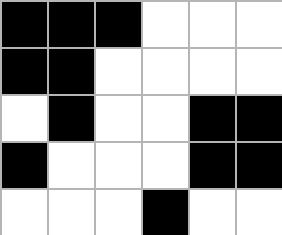[["black", "black", "black", "white", "white", "white"], ["black", "black", "white", "white", "white", "white"], ["white", "black", "white", "white", "black", "black"], ["black", "white", "white", "white", "black", "black"], ["white", "white", "white", "black", "white", "white"]]